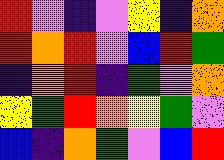[["red", "violet", "indigo", "violet", "yellow", "indigo", "orange"], ["red", "orange", "red", "violet", "blue", "red", "green"], ["indigo", "orange", "red", "indigo", "green", "violet", "orange"], ["yellow", "green", "red", "orange", "yellow", "green", "violet"], ["blue", "indigo", "orange", "green", "violet", "blue", "red"]]